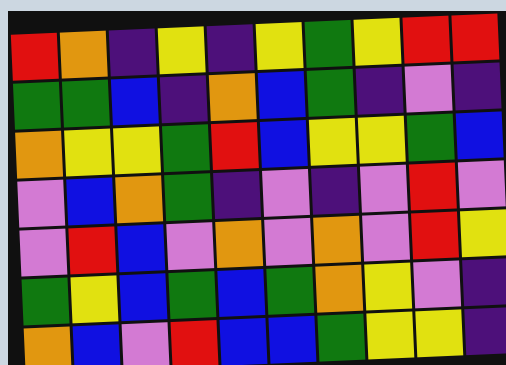[["red", "orange", "indigo", "yellow", "indigo", "yellow", "green", "yellow", "red", "red"], ["green", "green", "blue", "indigo", "orange", "blue", "green", "indigo", "violet", "indigo"], ["orange", "yellow", "yellow", "green", "red", "blue", "yellow", "yellow", "green", "blue"], ["violet", "blue", "orange", "green", "indigo", "violet", "indigo", "violet", "red", "violet"], ["violet", "red", "blue", "violet", "orange", "violet", "orange", "violet", "red", "yellow"], ["green", "yellow", "blue", "green", "blue", "green", "orange", "yellow", "violet", "indigo"], ["orange", "blue", "violet", "red", "blue", "blue", "green", "yellow", "yellow", "indigo"]]